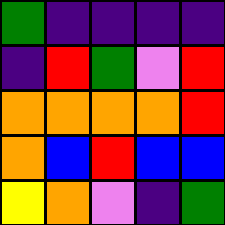[["green", "indigo", "indigo", "indigo", "indigo"], ["indigo", "red", "green", "violet", "red"], ["orange", "orange", "orange", "orange", "red"], ["orange", "blue", "red", "blue", "blue"], ["yellow", "orange", "violet", "indigo", "green"]]